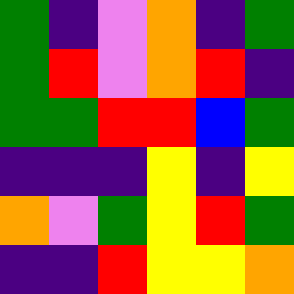[["green", "indigo", "violet", "orange", "indigo", "green"], ["green", "red", "violet", "orange", "red", "indigo"], ["green", "green", "red", "red", "blue", "green"], ["indigo", "indigo", "indigo", "yellow", "indigo", "yellow"], ["orange", "violet", "green", "yellow", "red", "green"], ["indigo", "indigo", "red", "yellow", "yellow", "orange"]]